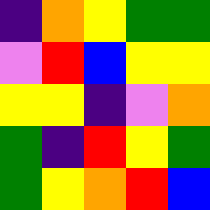[["indigo", "orange", "yellow", "green", "green"], ["violet", "red", "blue", "yellow", "yellow"], ["yellow", "yellow", "indigo", "violet", "orange"], ["green", "indigo", "red", "yellow", "green"], ["green", "yellow", "orange", "red", "blue"]]